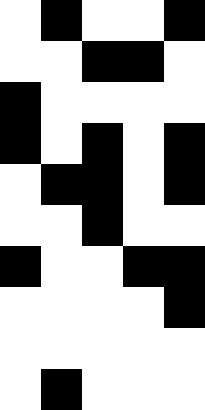[["white", "black", "white", "white", "black"], ["white", "white", "black", "black", "white"], ["black", "white", "white", "white", "white"], ["black", "white", "black", "white", "black"], ["white", "black", "black", "white", "black"], ["white", "white", "black", "white", "white"], ["black", "white", "white", "black", "black"], ["white", "white", "white", "white", "black"], ["white", "white", "white", "white", "white"], ["white", "black", "white", "white", "white"]]